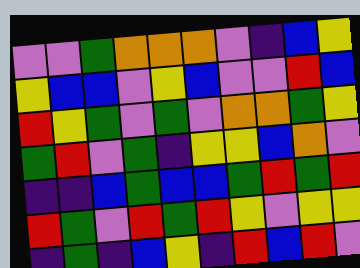[["violet", "violet", "green", "orange", "orange", "orange", "violet", "indigo", "blue", "yellow"], ["yellow", "blue", "blue", "violet", "yellow", "blue", "violet", "violet", "red", "blue"], ["red", "yellow", "green", "violet", "green", "violet", "orange", "orange", "green", "yellow"], ["green", "red", "violet", "green", "indigo", "yellow", "yellow", "blue", "orange", "violet"], ["indigo", "indigo", "blue", "green", "blue", "blue", "green", "red", "green", "red"], ["red", "green", "violet", "red", "green", "red", "yellow", "violet", "yellow", "yellow"], ["indigo", "green", "indigo", "blue", "yellow", "indigo", "red", "blue", "red", "violet"]]